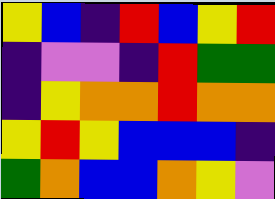[["yellow", "blue", "indigo", "red", "blue", "yellow", "red"], ["indigo", "violet", "violet", "indigo", "red", "green", "green"], ["indigo", "yellow", "orange", "orange", "red", "orange", "orange"], ["yellow", "red", "yellow", "blue", "blue", "blue", "indigo"], ["green", "orange", "blue", "blue", "orange", "yellow", "violet"]]